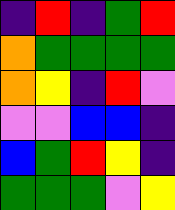[["indigo", "red", "indigo", "green", "red"], ["orange", "green", "green", "green", "green"], ["orange", "yellow", "indigo", "red", "violet"], ["violet", "violet", "blue", "blue", "indigo"], ["blue", "green", "red", "yellow", "indigo"], ["green", "green", "green", "violet", "yellow"]]